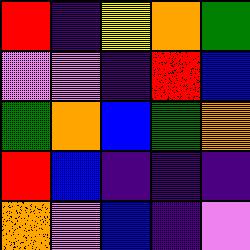[["red", "indigo", "yellow", "orange", "green"], ["violet", "violet", "indigo", "red", "blue"], ["green", "orange", "blue", "green", "orange"], ["red", "blue", "indigo", "indigo", "indigo"], ["orange", "violet", "blue", "indigo", "violet"]]